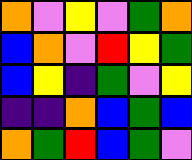[["orange", "violet", "yellow", "violet", "green", "orange"], ["blue", "orange", "violet", "red", "yellow", "green"], ["blue", "yellow", "indigo", "green", "violet", "yellow"], ["indigo", "indigo", "orange", "blue", "green", "blue"], ["orange", "green", "red", "blue", "green", "violet"]]